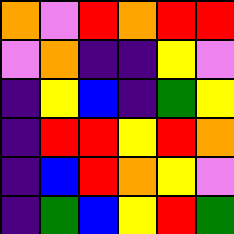[["orange", "violet", "red", "orange", "red", "red"], ["violet", "orange", "indigo", "indigo", "yellow", "violet"], ["indigo", "yellow", "blue", "indigo", "green", "yellow"], ["indigo", "red", "red", "yellow", "red", "orange"], ["indigo", "blue", "red", "orange", "yellow", "violet"], ["indigo", "green", "blue", "yellow", "red", "green"]]